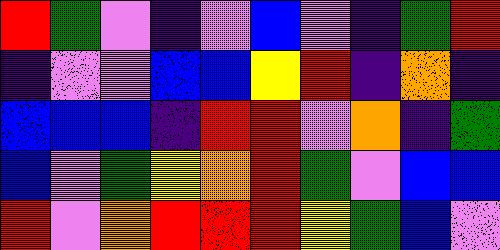[["red", "green", "violet", "indigo", "violet", "blue", "violet", "indigo", "green", "red"], ["indigo", "violet", "violet", "blue", "blue", "yellow", "red", "indigo", "orange", "indigo"], ["blue", "blue", "blue", "indigo", "red", "red", "violet", "orange", "indigo", "green"], ["blue", "violet", "green", "yellow", "orange", "red", "green", "violet", "blue", "blue"], ["red", "violet", "orange", "red", "red", "red", "yellow", "green", "blue", "violet"]]